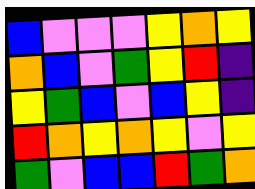[["blue", "violet", "violet", "violet", "yellow", "orange", "yellow"], ["orange", "blue", "violet", "green", "yellow", "red", "indigo"], ["yellow", "green", "blue", "violet", "blue", "yellow", "indigo"], ["red", "orange", "yellow", "orange", "yellow", "violet", "yellow"], ["green", "violet", "blue", "blue", "red", "green", "orange"]]